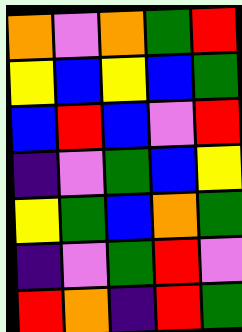[["orange", "violet", "orange", "green", "red"], ["yellow", "blue", "yellow", "blue", "green"], ["blue", "red", "blue", "violet", "red"], ["indigo", "violet", "green", "blue", "yellow"], ["yellow", "green", "blue", "orange", "green"], ["indigo", "violet", "green", "red", "violet"], ["red", "orange", "indigo", "red", "green"]]